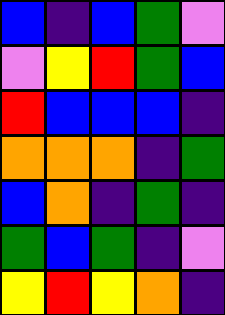[["blue", "indigo", "blue", "green", "violet"], ["violet", "yellow", "red", "green", "blue"], ["red", "blue", "blue", "blue", "indigo"], ["orange", "orange", "orange", "indigo", "green"], ["blue", "orange", "indigo", "green", "indigo"], ["green", "blue", "green", "indigo", "violet"], ["yellow", "red", "yellow", "orange", "indigo"]]